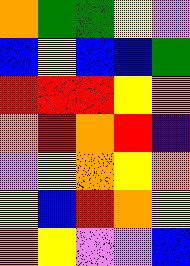[["orange", "green", "green", "yellow", "violet"], ["blue", "yellow", "blue", "blue", "green"], ["red", "red", "red", "yellow", "orange"], ["orange", "red", "orange", "red", "indigo"], ["violet", "yellow", "orange", "yellow", "orange"], ["yellow", "blue", "red", "orange", "yellow"], ["orange", "yellow", "violet", "violet", "blue"]]